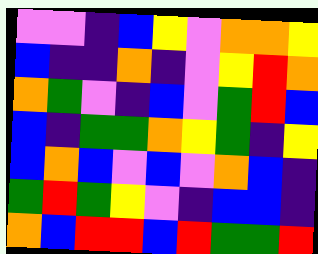[["violet", "violet", "indigo", "blue", "yellow", "violet", "orange", "orange", "yellow"], ["blue", "indigo", "indigo", "orange", "indigo", "violet", "yellow", "red", "orange"], ["orange", "green", "violet", "indigo", "blue", "violet", "green", "red", "blue"], ["blue", "indigo", "green", "green", "orange", "yellow", "green", "indigo", "yellow"], ["blue", "orange", "blue", "violet", "blue", "violet", "orange", "blue", "indigo"], ["green", "red", "green", "yellow", "violet", "indigo", "blue", "blue", "indigo"], ["orange", "blue", "red", "red", "blue", "red", "green", "green", "red"]]